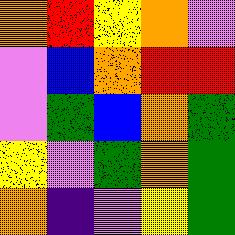[["orange", "red", "yellow", "orange", "violet"], ["violet", "blue", "orange", "red", "red"], ["violet", "green", "blue", "orange", "green"], ["yellow", "violet", "green", "orange", "green"], ["orange", "indigo", "violet", "yellow", "green"]]